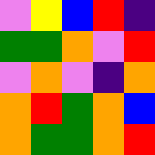[["violet", "yellow", "blue", "red", "indigo"], ["green", "green", "orange", "violet", "red"], ["violet", "orange", "violet", "indigo", "orange"], ["orange", "red", "green", "orange", "blue"], ["orange", "green", "green", "orange", "red"]]